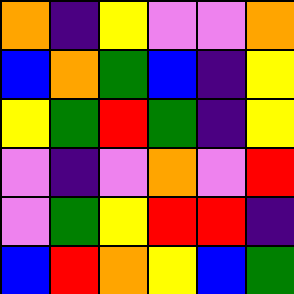[["orange", "indigo", "yellow", "violet", "violet", "orange"], ["blue", "orange", "green", "blue", "indigo", "yellow"], ["yellow", "green", "red", "green", "indigo", "yellow"], ["violet", "indigo", "violet", "orange", "violet", "red"], ["violet", "green", "yellow", "red", "red", "indigo"], ["blue", "red", "orange", "yellow", "blue", "green"]]